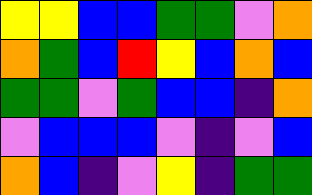[["yellow", "yellow", "blue", "blue", "green", "green", "violet", "orange"], ["orange", "green", "blue", "red", "yellow", "blue", "orange", "blue"], ["green", "green", "violet", "green", "blue", "blue", "indigo", "orange"], ["violet", "blue", "blue", "blue", "violet", "indigo", "violet", "blue"], ["orange", "blue", "indigo", "violet", "yellow", "indigo", "green", "green"]]